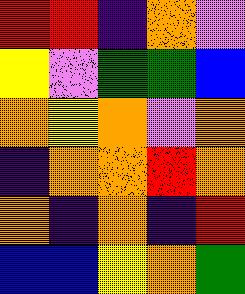[["red", "red", "indigo", "orange", "violet"], ["yellow", "violet", "green", "green", "blue"], ["orange", "yellow", "orange", "violet", "orange"], ["indigo", "orange", "orange", "red", "orange"], ["orange", "indigo", "orange", "indigo", "red"], ["blue", "blue", "yellow", "orange", "green"]]